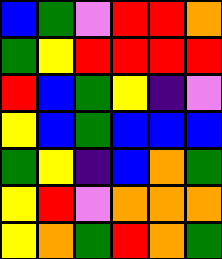[["blue", "green", "violet", "red", "red", "orange"], ["green", "yellow", "red", "red", "red", "red"], ["red", "blue", "green", "yellow", "indigo", "violet"], ["yellow", "blue", "green", "blue", "blue", "blue"], ["green", "yellow", "indigo", "blue", "orange", "green"], ["yellow", "red", "violet", "orange", "orange", "orange"], ["yellow", "orange", "green", "red", "orange", "green"]]